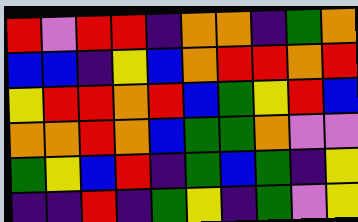[["red", "violet", "red", "red", "indigo", "orange", "orange", "indigo", "green", "orange"], ["blue", "blue", "indigo", "yellow", "blue", "orange", "red", "red", "orange", "red"], ["yellow", "red", "red", "orange", "red", "blue", "green", "yellow", "red", "blue"], ["orange", "orange", "red", "orange", "blue", "green", "green", "orange", "violet", "violet"], ["green", "yellow", "blue", "red", "indigo", "green", "blue", "green", "indigo", "yellow"], ["indigo", "indigo", "red", "indigo", "green", "yellow", "indigo", "green", "violet", "yellow"]]